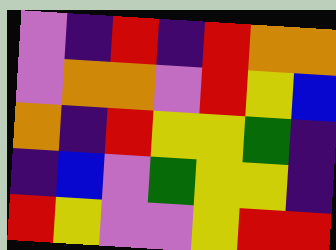[["violet", "indigo", "red", "indigo", "red", "orange", "orange"], ["violet", "orange", "orange", "violet", "red", "yellow", "blue"], ["orange", "indigo", "red", "yellow", "yellow", "green", "indigo"], ["indigo", "blue", "violet", "green", "yellow", "yellow", "indigo"], ["red", "yellow", "violet", "violet", "yellow", "red", "red"]]